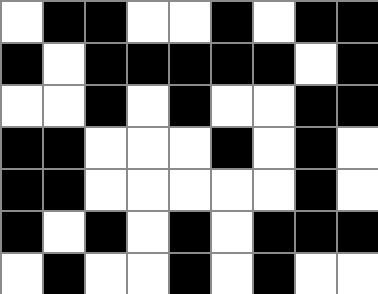[["white", "black", "black", "white", "white", "black", "white", "black", "black"], ["black", "white", "black", "black", "black", "black", "black", "white", "black"], ["white", "white", "black", "white", "black", "white", "white", "black", "black"], ["black", "black", "white", "white", "white", "black", "white", "black", "white"], ["black", "black", "white", "white", "white", "white", "white", "black", "white"], ["black", "white", "black", "white", "black", "white", "black", "black", "black"], ["white", "black", "white", "white", "black", "white", "black", "white", "white"]]